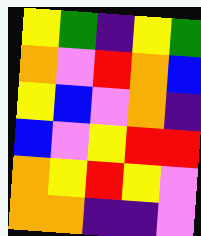[["yellow", "green", "indigo", "yellow", "green"], ["orange", "violet", "red", "orange", "blue"], ["yellow", "blue", "violet", "orange", "indigo"], ["blue", "violet", "yellow", "red", "red"], ["orange", "yellow", "red", "yellow", "violet"], ["orange", "orange", "indigo", "indigo", "violet"]]